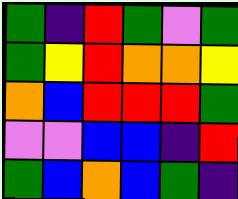[["green", "indigo", "red", "green", "violet", "green"], ["green", "yellow", "red", "orange", "orange", "yellow"], ["orange", "blue", "red", "red", "red", "green"], ["violet", "violet", "blue", "blue", "indigo", "red"], ["green", "blue", "orange", "blue", "green", "indigo"]]